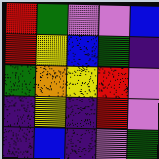[["red", "green", "violet", "violet", "blue"], ["red", "yellow", "blue", "green", "indigo"], ["green", "orange", "yellow", "red", "violet"], ["indigo", "yellow", "indigo", "red", "violet"], ["indigo", "blue", "indigo", "violet", "green"]]